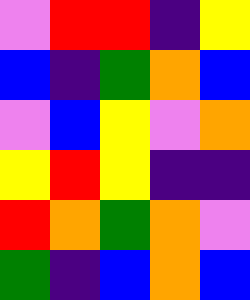[["violet", "red", "red", "indigo", "yellow"], ["blue", "indigo", "green", "orange", "blue"], ["violet", "blue", "yellow", "violet", "orange"], ["yellow", "red", "yellow", "indigo", "indigo"], ["red", "orange", "green", "orange", "violet"], ["green", "indigo", "blue", "orange", "blue"]]